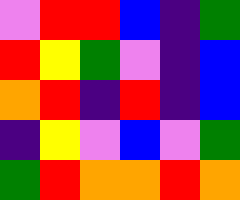[["violet", "red", "red", "blue", "indigo", "green"], ["red", "yellow", "green", "violet", "indigo", "blue"], ["orange", "red", "indigo", "red", "indigo", "blue"], ["indigo", "yellow", "violet", "blue", "violet", "green"], ["green", "red", "orange", "orange", "red", "orange"]]